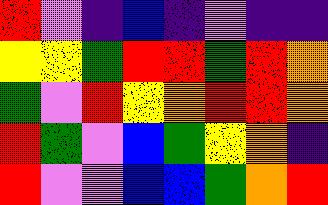[["red", "violet", "indigo", "blue", "indigo", "violet", "indigo", "indigo"], ["yellow", "yellow", "green", "red", "red", "green", "red", "orange"], ["green", "violet", "red", "yellow", "orange", "red", "red", "orange"], ["red", "green", "violet", "blue", "green", "yellow", "orange", "indigo"], ["red", "violet", "violet", "blue", "blue", "green", "orange", "red"]]